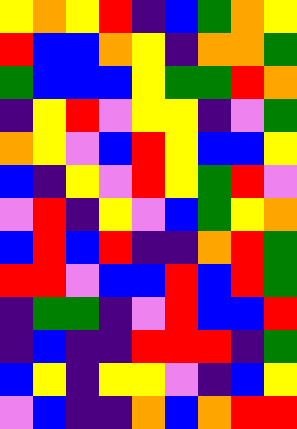[["yellow", "orange", "yellow", "red", "indigo", "blue", "green", "orange", "yellow"], ["red", "blue", "blue", "orange", "yellow", "indigo", "orange", "orange", "green"], ["green", "blue", "blue", "blue", "yellow", "green", "green", "red", "orange"], ["indigo", "yellow", "red", "violet", "yellow", "yellow", "indigo", "violet", "green"], ["orange", "yellow", "violet", "blue", "red", "yellow", "blue", "blue", "yellow"], ["blue", "indigo", "yellow", "violet", "red", "yellow", "green", "red", "violet"], ["violet", "red", "indigo", "yellow", "violet", "blue", "green", "yellow", "orange"], ["blue", "red", "blue", "red", "indigo", "indigo", "orange", "red", "green"], ["red", "red", "violet", "blue", "blue", "red", "blue", "red", "green"], ["indigo", "green", "green", "indigo", "violet", "red", "blue", "blue", "red"], ["indigo", "blue", "indigo", "indigo", "red", "red", "red", "indigo", "green"], ["blue", "yellow", "indigo", "yellow", "yellow", "violet", "indigo", "blue", "yellow"], ["violet", "blue", "indigo", "indigo", "orange", "blue", "orange", "red", "red"]]